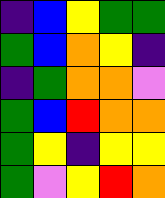[["indigo", "blue", "yellow", "green", "green"], ["green", "blue", "orange", "yellow", "indigo"], ["indigo", "green", "orange", "orange", "violet"], ["green", "blue", "red", "orange", "orange"], ["green", "yellow", "indigo", "yellow", "yellow"], ["green", "violet", "yellow", "red", "orange"]]